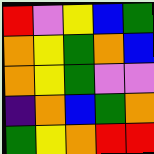[["red", "violet", "yellow", "blue", "green"], ["orange", "yellow", "green", "orange", "blue"], ["orange", "yellow", "green", "violet", "violet"], ["indigo", "orange", "blue", "green", "orange"], ["green", "yellow", "orange", "red", "red"]]